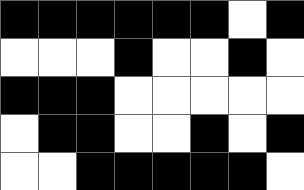[["black", "black", "black", "black", "black", "black", "white", "black"], ["white", "white", "white", "black", "white", "white", "black", "white"], ["black", "black", "black", "white", "white", "white", "white", "white"], ["white", "black", "black", "white", "white", "black", "white", "black"], ["white", "white", "black", "black", "black", "black", "black", "white"]]